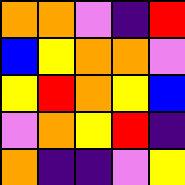[["orange", "orange", "violet", "indigo", "red"], ["blue", "yellow", "orange", "orange", "violet"], ["yellow", "red", "orange", "yellow", "blue"], ["violet", "orange", "yellow", "red", "indigo"], ["orange", "indigo", "indigo", "violet", "yellow"]]